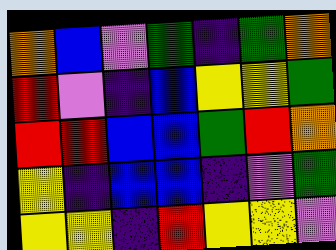[["orange", "blue", "violet", "green", "indigo", "green", "orange"], ["red", "violet", "indigo", "blue", "yellow", "yellow", "green"], ["red", "red", "blue", "blue", "green", "red", "orange"], ["yellow", "indigo", "blue", "blue", "indigo", "violet", "green"], ["yellow", "yellow", "indigo", "red", "yellow", "yellow", "violet"]]